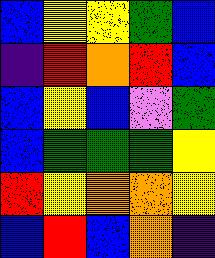[["blue", "yellow", "yellow", "green", "blue"], ["indigo", "red", "orange", "red", "blue"], ["blue", "yellow", "blue", "violet", "green"], ["blue", "green", "green", "green", "yellow"], ["red", "yellow", "orange", "orange", "yellow"], ["blue", "red", "blue", "orange", "indigo"]]